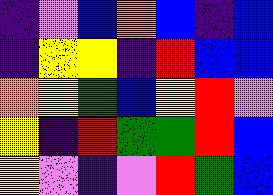[["indigo", "violet", "blue", "orange", "blue", "indigo", "blue"], ["indigo", "yellow", "yellow", "indigo", "red", "blue", "blue"], ["orange", "yellow", "green", "blue", "yellow", "red", "violet"], ["yellow", "indigo", "red", "green", "green", "red", "blue"], ["yellow", "violet", "indigo", "violet", "red", "green", "blue"]]